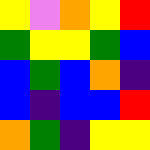[["yellow", "violet", "orange", "yellow", "red"], ["green", "yellow", "yellow", "green", "blue"], ["blue", "green", "blue", "orange", "indigo"], ["blue", "indigo", "blue", "blue", "red"], ["orange", "green", "indigo", "yellow", "yellow"]]